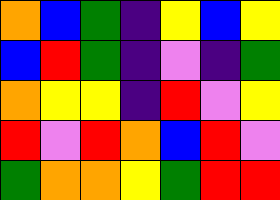[["orange", "blue", "green", "indigo", "yellow", "blue", "yellow"], ["blue", "red", "green", "indigo", "violet", "indigo", "green"], ["orange", "yellow", "yellow", "indigo", "red", "violet", "yellow"], ["red", "violet", "red", "orange", "blue", "red", "violet"], ["green", "orange", "orange", "yellow", "green", "red", "red"]]